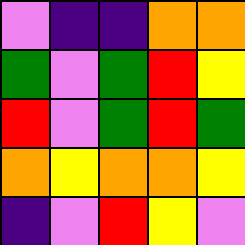[["violet", "indigo", "indigo", "orange", "orange"], ["green", "violet", "green", "red", "yellow"], ["red", "violet", "green", "red", "green"], ["orange", "yellow", "orange", "orange", "yellow"], ["indigo", "violet", "red", "yellow", "violet"]]